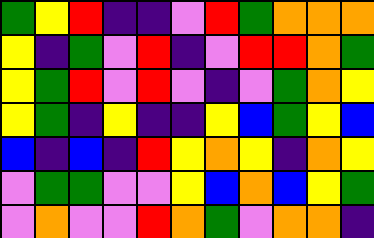[["green", "yellow", "red", "indigo", "indigo", "violet", "red", "green", "orange", "orange", "orange"], ["yellow", "indigo", "green", "violet", "red", "indigo", "violet", "red", "red", "orange", "green"], ["yellow", "green", "red", "violet", "red", "violet", "indigo", "violet", "green", "orange", "yellow"], ["yellow", "green", "indigo", "yellow", "indigo", "indigo", "yellow", "blue", "green", "yellow", "blue"], ["blue", "indigo", "blue", "indigo", "red", "yellow", "orange", "yellow", "indigo", "orange", "yellow"], ["violet", "green", "green", "violet", "violet", "yellow", "blue", "orange", "blue", "yellow", "green"], ["violet", "orange", "violet", "violet", "red", "orange", "green", "violet", "orange", "orange", "indigo"]]